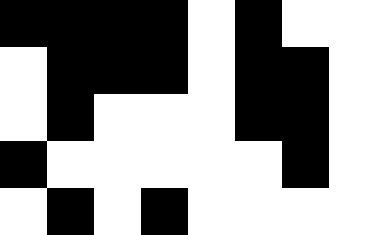[["black", "black", "black", "black", "white", "black", "white", "white"], ["white", "black", "black", "black", "white", "black", "black", "white"], ["white", "black", "white", "white", "white", "black", "black", "white"], ["black", "white", "white", "white", "white", "white", "black", "white"], ["white", "black", "white", "black", "white", "white", "white", "white"]]